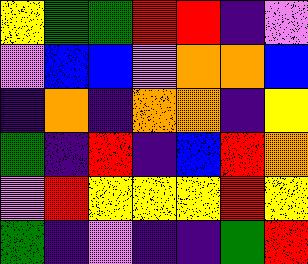[["yellow", "green", "green", "red", "red", "indigo", "violet"], ["violet", "blue", "blue", "violet", "orange", "orange", "blue"], ["indigo", "orange", "indigo", "orange", "orange", "indigo", "yellow"], ["green", "indigo", "red", "indigo", "blue", "red", "orange"], ["violet", "red", "yellow", "yellow", "yellow", "red", "yellow"], ["green", "indigo", "violet", "indigo", "indigo", "green", "red"]]